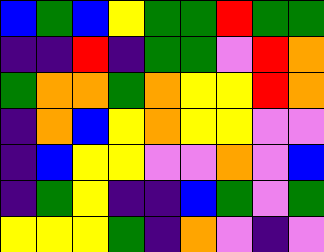[["blue", "green", "blue", "yellow", "green", "green", "red", "green", "green"], ["indigo", "indigo", "red", "indigo", "green", "green", "violet", "red", "orange"], ["green", "orange", "orange", "green", "orange", "yellow", "yellow", "red", "orange"], ["indigo", "orange", "blue", "yellow", "orange", "yellow", "yellow", "violet", "violet"], ["indigo", "blue", "yellow", "yellow", "violet", "violet", "orange", "violet", "blue"], ["indigo", "green", "yellow", "indigo", "indigo", "blue", "green", "violet", "green"], ["yellow", "yellow", "yellow", "green", "indigo", "orange", "violet", "indigo", "violet"]]